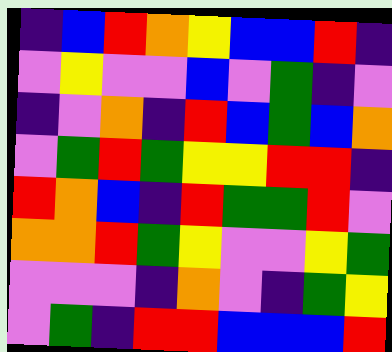[["indigo", "blue", "red", "orange", "yellow", "blue", "blue", "red", "indigo"], ["violet", "yellow", "violet", "violet", "blue", "violet", "green", "indigo", "violet"], ["indigo", "violet", "orange", "indigo", "red", "blue", "green", "blue", "orange"], ["violet", "green", "red", "green", "yellow", "yellow", "red", "red", "indigo"], ["red", "orange", "blue", "indigo", "red", "green", "green", "red", "violet"], ["orange", "orange", "red", "green", "yellow", "violet", "violet", "yellow", "green"], ["violet", "violet", "violet", "indigo", "orange", "violet", "indigo", "green", "yellow"], ["violet", "green", "indigo", "red", "red", "blue", "blue", "blue", "red"]]